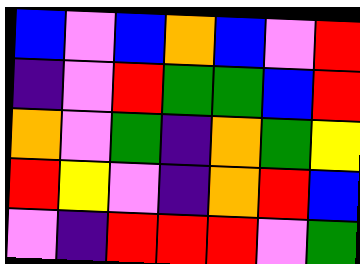[["blue", "violet", "blue", "orange", "blue", "violet", "red"], ["indigo", "violet", "red", "green", "green", "blue", "red"], ["orange", "violet", "green", "indigo", "orange", "green", "yellow"], ["red", "yellow", "violet", "indigo", "orange", "red", "blue"], ["violet", "indigo", "red", "red", "red", "violet", "green"]]